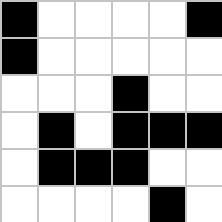[["black", "white", "white", "white", "white", "black"], ["black", "white", "white", "white", "white", "white"], ["white", "white", "white", "black", "white", "white"], ["white", "black", "white", "black", "black", "black"], ["white", "black", "black", "black", "white", "white"], ["white", "white", "white", "white", "black", "white"]]